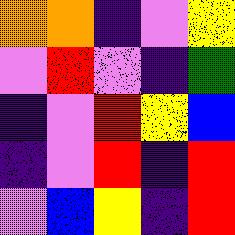[["orange", "orange", "indigo", "violet", "yellow"], ["violet", "red", "violet", "indigo", "green"], ["indigo", "violet", "red", "yellow", "blue"], ["indigo", "violet", "red", "indigo", "red"], ["violet", "blue", "yellow", "indigo", "red"]]